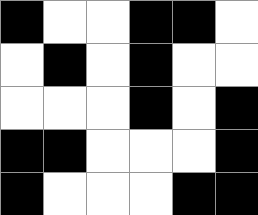[["black", "white", "white", "black", "black", "white"], ["white", "black", "white", "black", "white", "white"], ["white", "white", "white", "black", "white", "black"], ["black", "black", "white", "white", "white", "black"], ["black", "white", "white", "white", "black", "black"]]